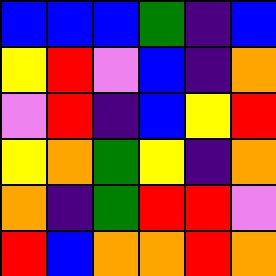[["blue", "blue", "blue", "green", "indigo", "blue"], ["yellow", "red", "violet", "blue", "indigo", "orange"], ["violet", "red", "indigo", "blue", "yellow", "red"], ["yellow", "orange", "green", "yellow", "indigo", "orange"], ["orange", "indigo", "green", "red", "red", "violet"], ["red", "blue", "orange", "orange", "red", "orange"]]